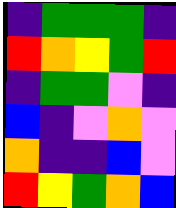[["indigo", "green", "green", "green", "indigo"], ["red", "orange", "yellow", "green", "red"], ["indigo", "green", "green", "violet", "indigo"], ["blue", "indigo", "violet", "orange", "violet"], ["orange", "indigo", "indigo", "blue", "violet"], ["red", "yellow", "green", "orange", "blue"]]